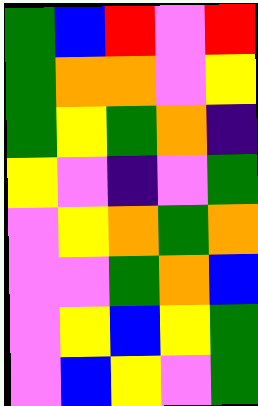[["green", "blue", "red", "violet", "red"], ["green", "orange", "orange", "violet", "yellow"], ["green", "yellow", "green", "orange", "indigo"], ["yellow", "violet", "indigo", "violet", "green"], ["violet", "yellow", "orange", "green", "orange"], ["violet", "violet", "green", "orange", "blue"], ["violet", "yellow", "blue", "yellow", "green"], ["violet", "blue", "yellow", "violet", "green"]]